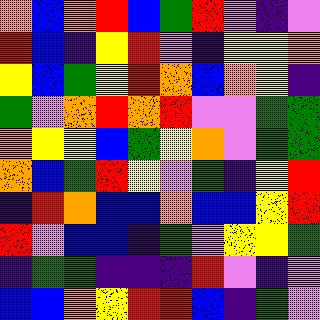[["orange", "blue", "orange", "red", "blue", "green", "red", "violet", "indigo", "violet"], ["red", "blue", "indigo", "yellow", "red", "violet", "indigo", "yellow", "yellow", "orange"], ["yellow", "blue", "green", "yellow", "red", "orange", "blue", "orange", "yellow", "indigo"], ["green", "violet", "orange", "red", "orange", "red", "violet", "violet", "green", "green"], ["orange", "yellow", "yellow", "blue", "green", "yellow", "orange", "violet", "green", "green"], ["orange", "blue", "green", "red", "yellow", "violet", "green", "indigo", "yellow", "red"], ["indigo", "red", "orange", "blue", "blue", "orange", "blue", "blue", "yellow", "red"], ["red", "violet", "blue", "blue", "indigo", "green", "violet", "yellow", "yellow", "green"], ["indigo", "green", "green", "indigo", "indigo", "indigo", "red", "violet", "indigo", "violet"], ["blue", "blue", "orange", "yellow", "red", "red", "blue", "indigo", "green", "violet"]]